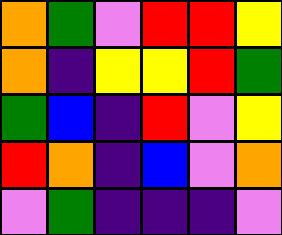[["orange", "green", "violet", "red", "red", "yellow"], ["orange", "indigo", "yellow", "yellow", "red", "green"], ["green", "blue", "indigo", "red", "violet", "yellow"], ["red", "orange", "indigo", "blue", "violet", "orange"], ["violet", "green", "indigo", "indigo", "indigo", "violet"]]